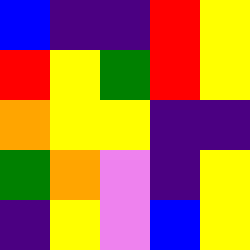[["blue", "indigo", "indigo", "red", "yellow"], ["red", "yellow", "green", "red", "yellow"], ["orange", "yellow", "yellow", "indigo", "indigo"], ["green", "orange", "violet", "indigo", "yellow"], ["indigo", "yellow", "violet", "blue", "yellow"]]